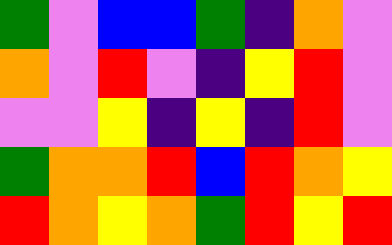[["green", "violet", "blue", "blue", "green", "indigo", "orange", "violet"], ["orange", "violet", "red", "violet", "indigo", "yellow", "red", "violet"], ["violet", "violet", "yellow", "indigo", "yellow", "indigo", "red", "violet"], ["green", "orange", "orange", "red", "blue", "red", "orange", "yellow"], ["red", "orange", "yellow", "orange", "green", "red", "yellow", "red"]]